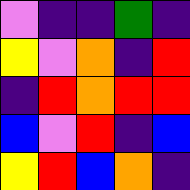[["violet", "indigo", "indigo", "green", "indigo"], ["yellow", "violet", "orange", "indigo", "red"], ["indigo", "red", "orange", "red", "red"], ["blue", "violet", "red", "indigo", "blue"], ["yellow", "red", "blue", "orange", "indigo"]]